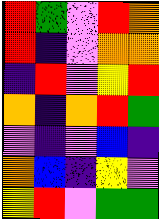[["red", "green", "violet", "red", "orange"], ["red", "indigo", "violet", "orange", "orange"], ["indigo", "red", "violet", "yellow", "red"], ["orange", "indigo", "orange", "red", "green"], ["violet", "indigo", "violet", "blue", "indigo"], ["orange", "blue", "indigo", "yellow", "violet"], ["yellow", "red", "violet", "green", "green"]]